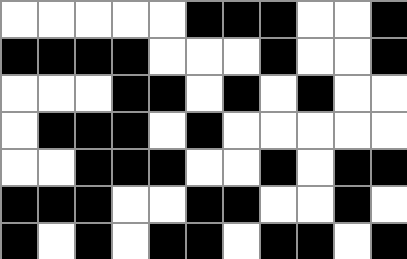[["white", "white", "white", "white", "white", "black", "black", "black", "white", "white", "black"], ["black", "black", "black", "black", "white", "white", "white", "black", "white", "white", "black"], ["white", "white", "white", "black", "black", "white", "black", "white", "black", "white", "white"], ["white", "black", "black", "black", "white", "black", "white", "white", "white", "white", "white"], ["white", "white", "black", "black", "black", "white", "white", "black", "white", "black", "black"], ["black", "black", "black", "white", "white", "black", "black", "white", "white", "black", "white"], ["black", "white", "black", "white", "black", "black", "white", "black", "black", "white", "black"]]